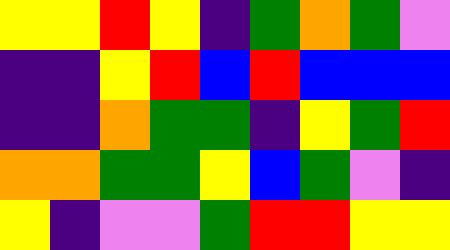[["yellow", "yellow", "red", "yellow", "indigo", "green", "orange", "green", "violet"], ["indigo", "indigo", "yellow", "red", "blue", "red", "blue", "blue", "blue"], ["indigo", "indigo", "orange", "green", "green", "indigo", "yellow", "green", "red"], ["orange", "orange", "green", "green", "yellow", "blue", "green", "violet", "indigo"], ["yellow", "indigo", "violet", "violet", "green", "red", "red", "yellow", "yellow"]]